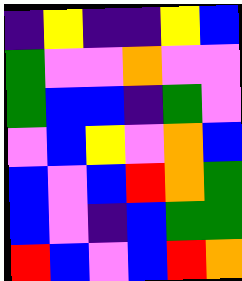[["indigo", "yellow", "indigo", "indigo", "yellow", "blue"], ["green", "violet", "violet", "orange", "violet", "violet"], ["green", "blue", "blue", "indigo", "green", "violet"], ["violet", "blue", "yellow", "violet", "orange", "blue"], ["blue", "violet", "blue", "red", "orange", "green"], ["blue", "violet", "indigo", "blue", "green", "green"], ["red", "blue", "violet", "blue", "red", "orange"]]